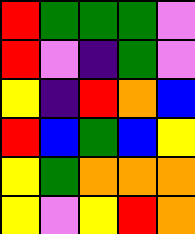[["red", "green", "green", "green", "violet"], ["red", "violet", "indigo", "green", "violet"], ["yellow", "indigo", "red", "orange", "blue"], ["red", "blue", "green", "blue", "yellow"], ["yellow", "green", "orange", "orange", "orange"], ["yellow", "violet", "yellow", "red", "orange"]]